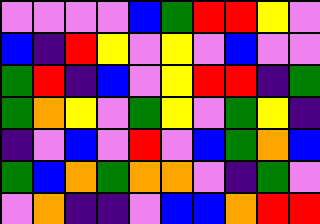[["violet", "violet", "violet", "violet", "blue", "green", "red", "red", "yellow", "violet"], ["blue", "indigo", "red", "yellow", "violet", "yellow", "violet", "blue", "violet", "violet"], ["green", "red", "indigo", "blue", "violet", "yellow", "red", "red", "indigo", "green"], ["green", "orange", "yellow", "violet", "green", "yellow", "violet", "green", "yellow", "indigo"], ["indigo", "violet", "blue", "violet", "red", "violet", "blue", "green", "orange", "blue"], ["green", "blue", "orange", "green", "orange", "orange", "violet", "indigo", "green", "violet"], ["violet", "orange", "indigo", "indigo", "violet", "blue", "blue", "orange", "red", "red"]]